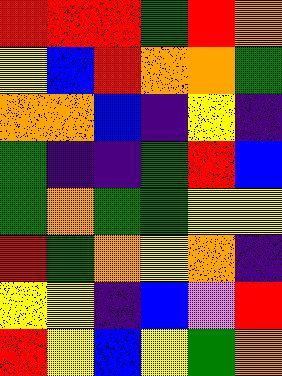[["red", "red", "red", "green", "red", "orange"], ["yellow", "blue", "red", "orange", "orange", "green"], ["orange", "orange", "blue", "indigo", "yellow", "indigo"], ["green", "indigo", "indigo", "green", "red", "blue"], ["green", "orange", "green", "green", "yellow", "yellow"], ["red", "green", "orange", "yellow", "orange", "indigo"], ["yellow", "yellow", "indigo", "blue", "violet", "red"], ["red", "yellow", "blue", "yellow", "green", "orange"]]